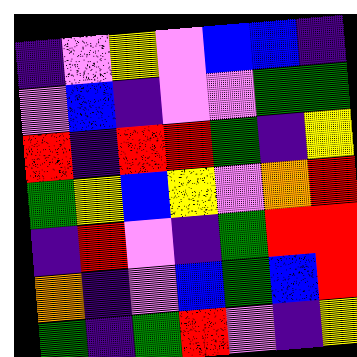[["indigo", "violet", "yellow", "violet", "blue", "blue", "indigo"], ["violet", "blue", "indigo", "violet", "violet", "green", "green"], ["red", "indigo", "red", "red", "green", "indigo", "yellow"], ["green", "yellow", "blue", "yellow", "violet", "orange", "red"], ["indigo", "red", "violet", "indigo", "green", "red", "red"], ["orange", "indigo", "violet", "blue", "green", "blue", "red"], ["green", "indigo", "green", "red", "violet", "indigo", "yellow"]]